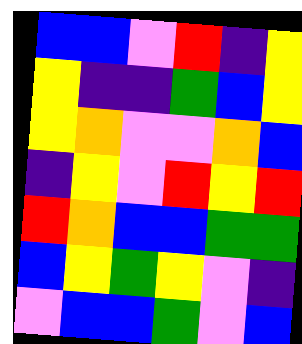[["blue", "blue", "violet", "red", "indigo", "yellow"], ["yellow", "indigo", "indigo", "green", "blue", "yellow"], ["yellow", "orange", "violet", "violet", "orange", "blue"], ["indigo", "yellow", "violet", "red", "yellow", "red"], ["red", "orange", "blue", "blue", "green", "green"], ["blue", "yellow", "green", "yellow", "violet", "indigo"], ["violet", "blue", "blue", "green", "violet", "blue"]]